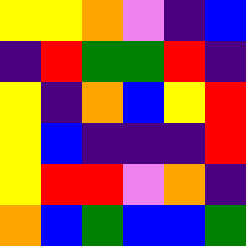[["yellow", "yellow", "orange", "violet", "indigo", "blue"], ["indigo", "red", "green", "green", "red", "indigo"], ["yellow", "indigo", "orange", "blue", "yellow", "red"], ["yellow", "blue", "indigo", "indigo", "indigo", "red"], ["yellow", "red", "red", "violet", "orange", "indigo"], ["orange", "blue", "green", "blue", "blue", "green"]]